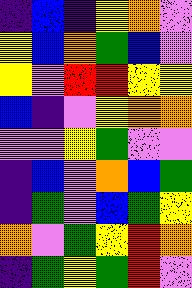[["indigo", "blue", "indigo", "yellow", "orange", "violet"], ["yellow", "blue", "orange", "green", "blue", "violet"], ["yellow", "violet", "red", "red", "yellow", "yellow"], ["blue", "indigo", "violet", "yellow", "orange", "orange"], ["violet", "violet", "yellow", "green", "violet", "violet"], ["indigo", "blue", "violet", "orange", "blue", "green"], ["indigo", "green", "violet", "blue", "green", "yellow"], ["orange", "violet", "green", "yellow", "red", "orange"], ["indigo", "green", "yellow", "green", "red", "violet"]]